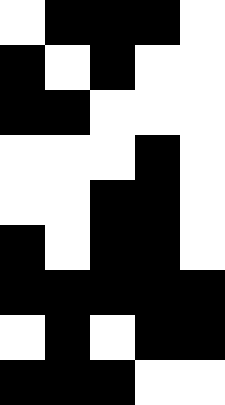[["white", "black", "black", "black", "white"], ["black", "white", "black", "white", "white"], ["black", "black", "white", "white", "white"], ["white", "white", "white", "black", "white"], ["white", "white", "black", "black", "white"], ["black", "white", "black", "black", "white"], ["black", "black", "black", "black", "black"], ["white", "black", "white", "black", "black"], ["black", "black", "black", "white", "white"]]